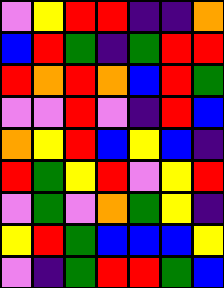[["violet", "yellow", "red", "red", "indigo", "indigo", "orange"], ["blue", "red", "green", "indigo", "green", "red", "red"], ["red", "orange", "red", "orange", "blue", "red", "green"], ["violet", "violet", "red", "violet", "indigo", "red", "blue"], ["orange", "yellow", "red", "blue", "yellow", "blue", "indigo"], ["red", "green", "yellow", "red", "violet", "yellow", "red"], ["violet", "green", "violet", "orange", "green", "yellow", "indigo"], ["yellow", "red", "green", "blue", "blue", "blue", "yellow"], ["violet", "indigo", "green", "red", "red", "green", "blue"]]